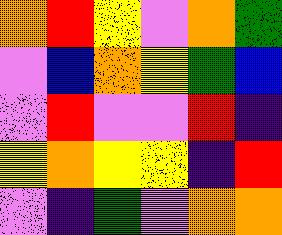[["orange", "red", "yellow", "violet", "orange", "green"], ["violet", "blue", "orange", "yellow", "green", "blue"], ["violet", "red", "violet", "violet", "red", "indigo"], ["yellow", "orange", "yellow", "yellow", "indigo", "red"], ["violet", "indigo", "green", "violet", "orange", "orange"]]